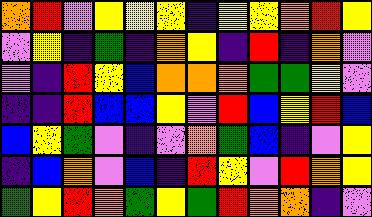[["orange", "red", "violet", "yellow", "yellow", "yellow", "indigo", "yellow", "yellow", "orange", "red", "yellow"], ["violet", "yellow", "indigo", "green", "indigo", "orange", "yellow", "indigo", "red", "indigo", "orange", "violet"], ["violet", "indigo", "red", "yellow", "blue", "orange", "orange", "orange", "green", "green", "yellow", "violet"], ["indigo", "indigo", "red", "blue", "blue", "yellow", "violet", "red", "blue", "yellow", "red", "blue"], ["blue", "yellow", "green", "violet", "indigo", "violet", "orange", "green", "blue", "indigo", "violet", "yellow"], ["indigo", "blue", "orange", "violet", "blue", "indigo", "red", "yellow", "violet", "red", "orange", "yellow"], ["green", "yellow", "red", "orange", "green", "yellow", "green", "red", "orange", "orange", "indigo", "violet"]]